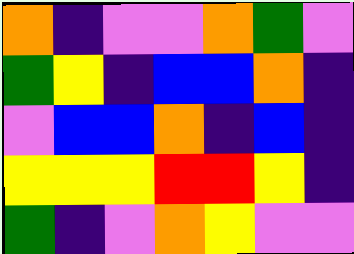[["orange", "indigo", "violet", "violet", "orange", "green", "violet"], ["green", "yellow", "indigo", "blue", "blue", "orange", "indigo"], ["violet", "blue", "blue", "orange", "indigo", "blue", "indigo"], ["yellow", "yellow", "yellow", "red", "red", "yellow", "indigo"], ["green", "indigo", "violet", "orange", "yellow", "violet", "violet"]]